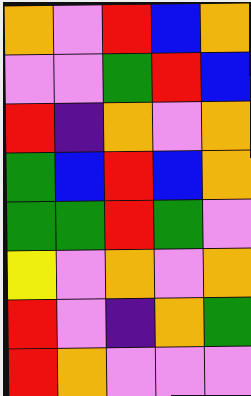[["orange", "violet", "red", "blue", "orange"], ["violet", "violet", "green", "red", "blue"], ["red", "indigo", "orange", "violet", "orange"], ["green", "blue", "red", "blue", "orange"], ["green", "green", "red", "green", "violet"], ["yellow", "violet", "orange", "violet", "orange"], ["red", "violet", "indigo", "orange", "green"], ["red", "orange", "violet", "violet", "violet"]]